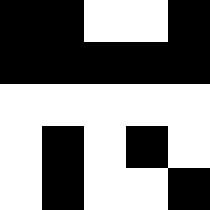[["black", "black", "white", "white", "black"], ["black", "black", "black", "black", "black"], ["white", "white", "white", "white", "white"], ["white", "black", "white", "black", "white"], ["white", "black", "white", "white", "black"]]